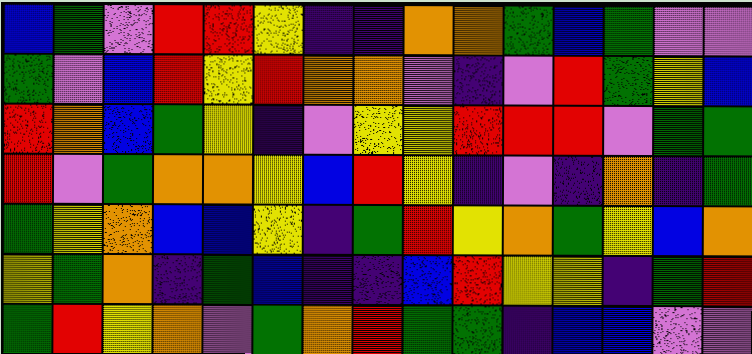[["blue", "green", "violet", "red", "red", "yellow", "indigo", "indigo", "orange", "orange", "green", "blue", "green", "violet", "violet"], ["green", "violet", "blue", "red", "yellow", "red", "orange", "orange", "violet", "indigo", "violet", "red", "green", "yellow", "blue"], ["red", "orange", "blue", "green", "yellow", "indigo", "violet", "yellow", "yellow", "red", "red", "red", "violet", "green", "green"], ["red", "violet", "green", "orange", "orange", "yellow", "blue", "red", "yellow", "indigo", "violet", "indigo", "orange", "indigo", "green"], ["green", "yellow", "orange", "blue", "blue", "yellow", "indigo", "green", "red", "yellow", "orange", "green", "yellow", "blue", "orange"], ["yellow", "green", "orange", "indigo", "green", "blue", "indigo", "indigo", "blue", "red", "yellow", "yellow", "indigo", "green", "red"], ["green", "red", "yellow", "orange", "violet", "green", "orange", "red", "green", "green", "indigo", "blue", "blue", "violet", "violet"]]